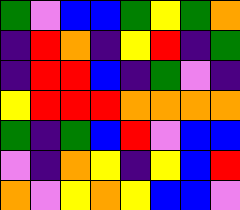[["green", "violet", "blue", "blue", "green", "yellow", "green", "orange"], ["indigo", "red", "orange", "indigo", "yellow", "red", "indigo", "green"], ["indigo", "red", "red", "blue", "indigo", "green", "violet", "indigo"], ["yellow", "red", "red", "red", "orange", "orange", "orange", "orange"], ["green", "indigo", "green", "blue", "red", "violet", "blue", "blue"], ["violet", "indigo", "orange", "yellow", "indigo", "yellow", "blue", "red"], ["orange", "violet", "yellow", "orange", "yellow", "blue", "blue", "violet"]]